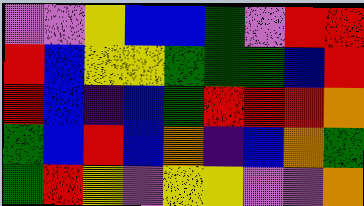[["violet", "violet", "yellow", "blue", "blue", "green", "violet", "red", "red"], ["red", "blue", "yellow", "yellow", "green", "green", "green", "blue", "red"], ["red", "blue", "indigo", "blue", "green", "red", "red", "red", "orange"], ["green", "blue", "red", "blue", "orange", "indigo", "blue", "orange", "green"], ["green", "red", "yellow", "violet", "yellow", "yellow", "violet", "violet", "orange"]]